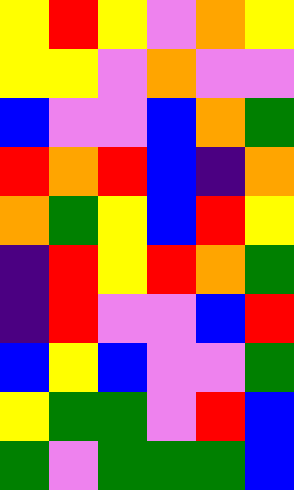[["yellow", "red", "yellow", "violet", "orange", "yellow"], ["yellow", "yellow", "violet", "orange", "violet", "violet"], ["blue", "violet", "violet", "blue", "orange", "green"], ["red", "orange", "red", "blue", "indigo", "orange"], ["orange", "green", "yellow", "blue", "red", "yellow"], ["indigo", "red", "yellow", "red", "orange", "green"], ["indigo", "red", "violet", "violet", "blue", "red"], ["blue", "yellow", "blue", "violet", "violet", "green"], ["yellow", "green", "green", "violet", "red", "blue"], ["green", "violet", "green", "green", "green", "blue"]]